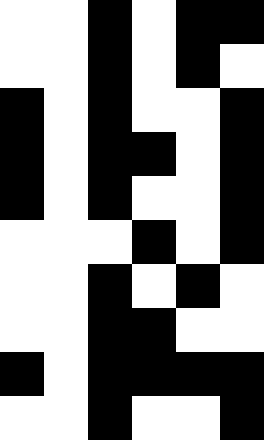[["white", "white", "black", "white", "black", "black"], ["white", "white", "black", "white", "black", "white"], ["black", "white", "black", "white", "white", "black"], ["black", "white", "black", "black", "white", "black"], ["black", "white", "black", "white", "white", "black"], ["white", "white", "white", "black", "white", "black"], ["white", "white", "black", "white", "black", "white"], ["white", "white", "black", "black", "white", "white"], ["black", "white", "black", "black", "black", "black"], ["white", "white", "black", "white", "white", "black"]]